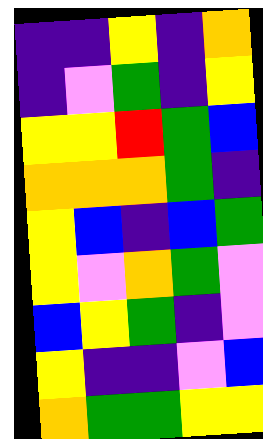[["indigo", "indigo", "yellow", "indigo", "orange"], ["indigo", "violet", "green", "indigo", "yellow"], ["yellow", "yellow", "red", "green", "blue"], ["orange", "orange", "orange", "green", "indigo"], ["yellow", "blue", "indigo", "blue", "green"], ["yellow", "violet", "orange", "green", "violet"], ["blue", "yellow", "green", "indigo", "violet"], ["yellow", "indigo", "indigo", "violet", "blue"], ["orange", "green", "green", "yellow", "yellow"]]